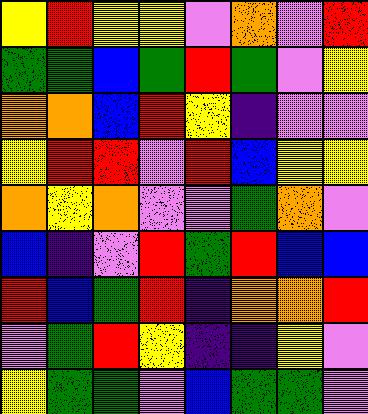[["yellow", "red", "yellow", "yellow", "violet", "orange", "violet", "red"], ["green", "green", "blue", "green", "red", "green", "violet", "yellow"], ["orange", "orange", "blue", "red", "yellow", "indigo", "violet", "violet"], ["yellow", "red", "red", "violet", "red", "blue", "yellow", "yellow"], ["orange", "yellow", "orange", "violet", "violet", "green", "orange", "violet"], ["blue", "indigo", "violet", "red", "green", "red", "blue", "blue"], ["red", "blue", "green", "red", "indigo", "orange", "orange", "red"], ["violet", "green", "red", "yellow", "indigo", "indigo", "yellow", "violet"], ["yellow", "green", "green", "violet", "blue", "green", "green", "violet"]]